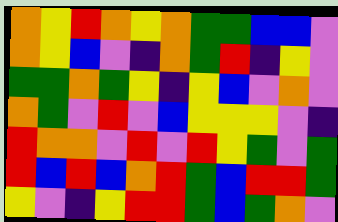[["orange", "yellow", "red", "orange", "yellow", "orange", "green", "green", "blue", "blue", "violet"], ["orange", "yellow", "blue", "violet", "indigo", "orange", "green", "red", "indigo", "yellow", "violet"], ["green", "green", "orange", "green", "yellow", "indigo", "yellow", "blue", "violet", "orange", "violet"], ["orange", "green", "violet", "red", "violet", "blue", "yellow", "yellow", "yellow", "violet", "indigo"], ["red", "orange", "orange", "violet", "red", "violet", "red", "yellow", "green", "violet", "green"], ["red", "blue", "red", "blue", "orange", "red", "green", "blue", "red", "red", "green"], ["yellow", "violet", "indigo", "yellow", "red", "red", "green", "blue", "green", "orange", "violet"]]